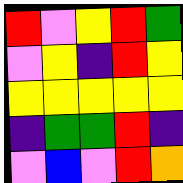[["red", "violet", "yellow", "red", "green"], ["violet", "yellow", "indigo", "red", "yellow"], ["yellow", "yellow", "yellow", "yellow", "yellow"], ["indigo", "green", "green", "red", "indigo"], ["violet", "blue", "violet", "red", "orange"]]